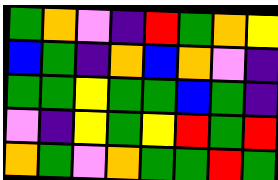[["green", "orange", "violet", "indigo", "red", "green", "orange", "yellow"], ["blue", "green", "indigo", "orange", "blue", "orange", "violet", "indigo"], ["green", "green", "yellow", "green", "green", "blue", "green", "indigo"], ["violet", "indigo", "yellow", "green", "yellow", "red", "green", "red"], ["orange", "green", "violet", "orange", "green", "green", "red", "green"]]